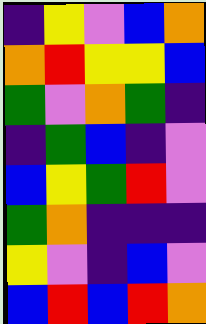[["indigo", "yellow", "violet", "blue", "orange"], ["orange", "red", "yellow", "yellow", "blue"], ["green", "violet", "orange", "green", "indigo"], ["indigo", "green", "blue", "indigo", "violet"], ["blue", "yellow", "green", "red", "violet"], ["green", "orange", "indigo", "indigo", "indigo"], ["yellow", "violet", "indigo", "blue", "violet"], ["blue", "red", "blue", "red", "orange"]]